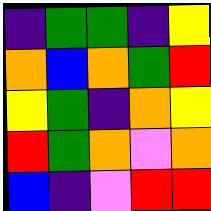[["indigo", "green", "green", "indigo", "yellow"], ["orange", "blue", "orange", "green", "red"], ["yellow", "green", "indigo", "orange", "yellow"], ["red", "green", "orange", "violet", "orange"], ["blue", "indigo", "violet", "red", "red"]]